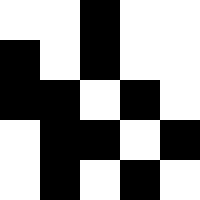[["white", "white", "black", "white", "white"], ["black", "white", "black", "white", "white"], ["black", "black", "white", "black", "white"], ["white", "black", "black", "white", "black"], ["white", "black", "white", "black", "white"]]